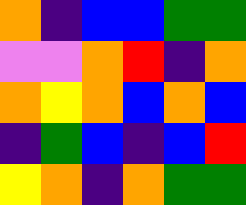[["orange", "indigo", "blue", "blue", "green", "green"], ["violet", "violet", "orange", "red", "indigo", "orange"], ["orange", "yellow", "orange", "blue", "orange", "blue"], ["indigo", "green", "blue", "indigo", "blue", "red"], ["yellow", "orange", "indigo", "orange", "green", "green"]]